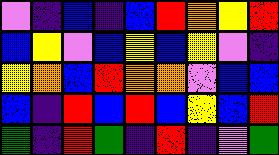[["violet", "indigo", "blue", "indigo", "blue", "red", "orange", "yellow", "red"], ["blue", "yellow", "violet", "blue", "yellow", "blue", "yellow", "violet", "indigo"], ["yellow", "orange", "blue", "red", "orange", "orange", "violet", "blue", "blue"], ["blue", "indigo", "red", "blue", "red", "blue", "yellow", "blue", "red"], ["green", "indigo", "red", "green", "indigo", "red", "indigo", "violet", "green"]]